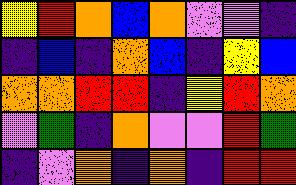[["yellow", "red", "orange", "blue", "orange", "violet", "violet", "indigo"], ["indigo", "blue", "indigo", "orange", "blue", "indigo", "yellow", "blue"], ["orange", "orange", "red", "red", "indigo", "yellow", "red", "orange"], ["violet", "green", "indigo", "orange", "violet", "violet", "red", "green"], ["indigo", "violet", "orange", "indigo", "orange", "indigo", "red", "red"]]